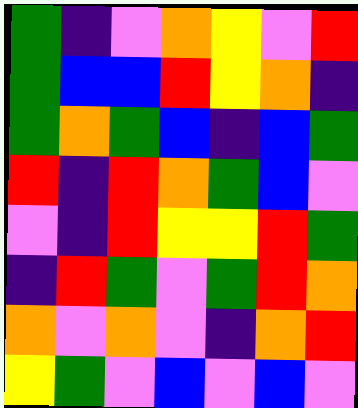[["green", "indigo", "violet", "orange", "yellow", "violet", "red"], ["green", "blue", "blue", "red", "yellow", "orange", "indigo"], ["green", "orange", "green", "blue", "indigo", "blue", "green"], ["red", "indigo", "red", "orange", "green", "blue", "violet"], ["violet", "indigo", "red", "yellow", "yellow", "red", "green"], ["indigo", "red", "green", "violet", "green", "red", "orange"], ["orange", "violet", "orange", "violet", "indigo", "orange", "red"], ["yellow", "green", "violet", "blue", "violet", "blue", "violet"]]